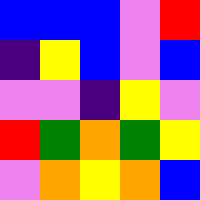[["blue", "blue", "blue", "violet", "red"], ["indigo", "yellow", "blue", "violet", "blue"], ["violet", "violet", "indigo", "yellow", "violet"], ["red", "green", "orange", "green", "yellow"], ["violet", "orange", "yellow", "orange", "blue"]]